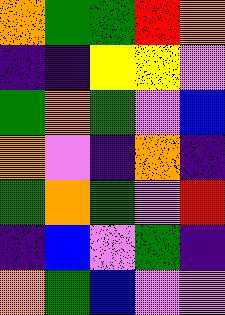[["orange", "green", "green", "red", "orange"], ["indigo", "indigo", "yellow", "yellow", "violet"], ["green", "orange", "green", "violet", "blue"], ["orange", "violet", "indigo", "orange", "indigo"], ["green", "orange", "green", "violet", "red"], ["indigo", "blue", "violet", "green", "indigo"], ["orange", "green", "blue", "violet", "violet"]]